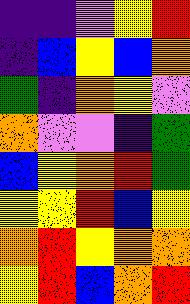[["indigo", "indigo", "violet", "yellow", "red"], ["indigo", "blue", "yellow", "blue", "orange"], ["green", "indigo", "orange", "yellow", "violet"], ["orange", "violet", "violet", "indigo", "green"], ["blue", "yellow", "orange", "red", "green"], ["yellow", "yellow", "red", "blue", "yellow"], ["orange", "red", "yellow", "orange", "orange"], ["yellow", "red", "blue", "orange", "red"]]